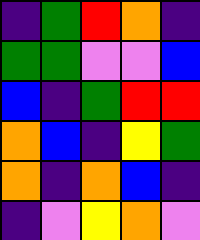[["indigo", "green", "red", "orange", "indigo"], ["green", "green", "violet", "violet", "blue"], ["blue", "indigo", "green", "red", "red"], ["orange", "blue", "indigo", "yellow", "green"], ["orange", "indigo", "orange", "blue", "indigo"], ["indigo", "violet", "yellow", "orange", "violet"]]